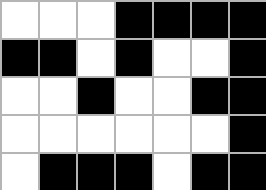[["white", "white", "white", "black", "black", "black", "black"], ["black", "black", "white", "black", "white", "white", "black"], ["white", "white", "black", "white", "white", "black", "black"], ["white", "white", "white", "white", "white", "white", "black"], ["white", "black", "black", "black", "white", "black", "black"]]